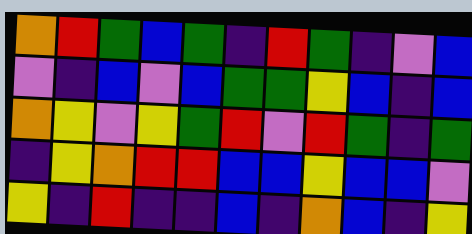[["orange", "red", "green", "blue", "green", "indigo", "red", "green", "indigo", "violet", "blue"], ["violet", "indigo", "blue", "violet", "blue", "green", "green", "yellow", "blue", "indigo", "blue"], ["orange", "yellow", "violet", "yellow", "green", "red", "violet", "red", "green", "indigo", "green"], ["indigo", "yellow", "orange", "red", "red", "blue", "blue", "yellow", "blue", "blue", "violet"], ["yellow", "indigo", "red", "indigo", "indigo", "blue", "indigo", "orange", "blue", "indigo", "yellow"]]